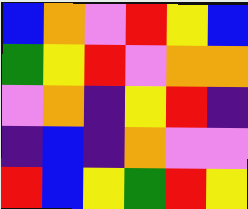[["blue", "orange", "violet", "red", "yellow", "blue"], ["green", "yellow", "red", "violet", "orange", "orange"], ["violet", "orange", "indigo", "yellow", "red", "indigo"], ["indigo", "blue", "indigo", "orange", "violet", "violet"], ["red", "blue", "yellow", "green", "red", "yellow"]]